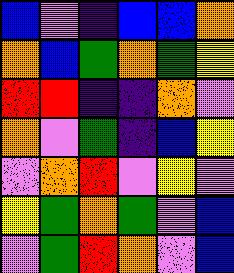[["blue", "violet", "indigo", "blue", "blue", "orange"], ["orange", "blue", "green", "orange", "green", "yellow"], ["red", "red", "indigo", "indigo", "orange", "violet"], ["orange", "violet", "green", "indigo", "blue", "yellow"], ["violet", "orange", "red", "violet", "yellow", "violet"], ["yellow", "green", "orange", "green", "violet", "blue"], ["violet", "green", "red", "orange", "violet", "blue"]]